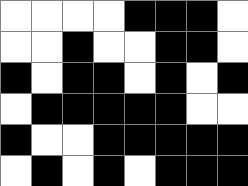[["white", "white", "white", "white", "black", "black", "black", "white"], ["white", "white", "black", "white", "white", "black", "black", "white"], ["black", "white", "black", "black", "white", "black", "white", "black"], ["white", "black", "black", "black", "black", "black", "white", "white"], ["black", "white", "white", "black", "black", "black", "black", "black"], ["white", "black", "white", "black", "white", "black", "black", "black"]]